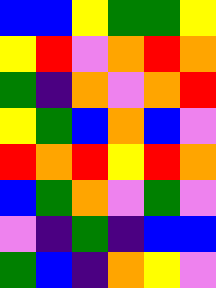[["blue", "blue", "yellow", "green", "green", "yellow"], ["yellow", "red", "violet", "orange", "red", "orange"], ["green", "indigo", "orange", "violet", "orange", "red"], ["yellow", "green", "blue", "orange", "blue", "violet"], ["red", "orange", "red", "yellow", "red", "orange"], ["blue", "green", "orange", "violet", "green", "violet"], ["violet", "indigo", "green", "indigo", "blue", "blue"], ["green", "blue", "indigo", "orange", "yellow", "violet"]]